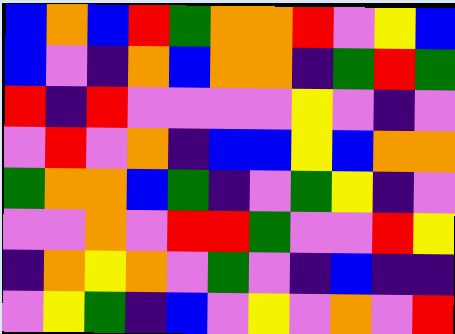[["blue", "orange", "blue", "red", "green", "orange", "orange", "red", "violet", "yellow", "blue"], ["blue", "violet", "indigo", "orange", "blue", "orange", "orange", "indigo", "green", "red", "green"], ["red", "indigo", "red", "violet", "violet", "violet", "violet", "yellow", "violet", "indigo", "violet"], ["violet", "red", "violet", "orange", "indigo", "blue", "blue", "yellow", "blue", "orange", "orange"], ["green", "orange", "orange", "blue", "green", "indigo", "violet", "green", "yellow", "indigo", "violet"], ["violet", "violet", "orange", "violet", "red", "red", "green", "violet", "violet", "red", "yellow"], ["indigo", "orange", "yellow", "orange", "violet", "green", "violet", "indigo", "blue", "indigo", "indigo"], ["violet", "yellow", "green", "indigo", "blue", "violet", "yellow", "violet", "orange", "violet", "red"]]